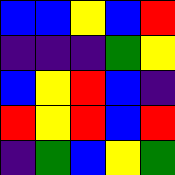[["blue", "blue", "yellow", "blue", "red"], ["indigo", "indigo", "indigo", "green", "yellow"], ["blue", "yellow", "red", "blue", "indigo"], ["red", "yellow", "red", "blue", "red"], ["indigo", "green", "blue", "yellow", "green"]]